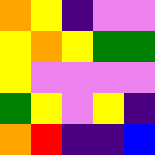[["orange", "yellow", "indigo", "violet", "violet"], ["yellow", "orange", "yellow", "green", "green"], ["yellow", "violet", "violet", "violet", "violet"], ["green", "yellow", "violet", "yellow", "indigo"], ["orange", "red", "indigo", "indigo", "blue"]]